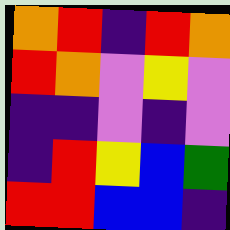[["orange", "red", "indigo", "red", "orange"], ["red", "orange", "violet", "yellow", "violet"], ["indigo", "indigo", "violet", "indigo", "violet"], ["indigo", "red", "yellow", "blue", "green"], ["red", "red", "blue", "blue", "indigo"]]